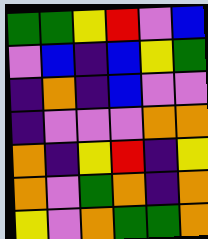[["green", "green", "yellow", "red", "violet", "blue"], ["violet", "blue", "indigo", "blue", "yellow", "green"], ["indigo", "orange", "indigo", "blue", "violet", "violet"], ["indigo", "violet", "violet", "violet", "orange", "orange"], ["orange", "indigo", "yellow", "red", "indigo", "yellow"], ["orange", "violet", "green", "orange", "indigo", "orange"], ["yellow", "violet", "orange", "green", "green", "orange"]]